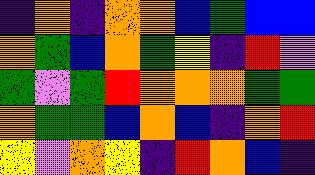[["indigo", "orange", "indigo", "orange", "orange", "blue", "green", "blue", "blue"], ["orange", "green", "blue", "orange", "green", "yellow", "indigo", "red", "violet"], ["green", "violet", "green", "red", "orange", "orange", "orange", "green", "green"], ["orange", "green", "green", "blue", "orange", "blue", "indigo", "orange", "red"], ["yellow", "violet", "orange", "yellow", "indigo", "red", "orange", "blue", "indigo"]]